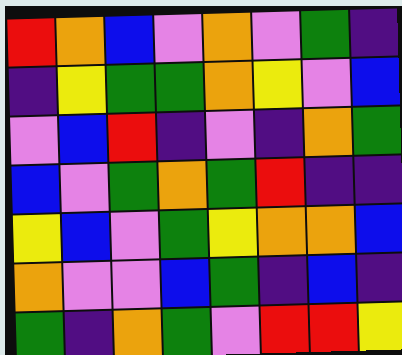[["red", "orange", "blue", "violet", "orange", "violet", "green", "indigo"], ["indigo", "yellow", "green", "green", "orange", "yellow", "violet", "blue"], ["violet", "blue", "red", "indigo", "violet", "indigo", "orange", "green"], ["blue", "violet", "green", "orange", "green", "red", "indigo", "indigo"], ["yellow", "blue", "violet", "green", "yellow", "orange", "orange", "blue"], ["orange", "violet", "violet", "blue", "green", "indigo", "blue", "indigo"], ["green", "indigo", "orange", "green", "violet", "red", "red", "yellow"]]